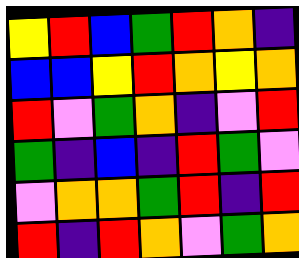[["yellow", "red", "blue", "green", "red", "orange", "indigo"], ["blue", "blue", "yellow", "red", "orange", "yellow", "orange"], ["red", "violet", "green", "orange", "indigo", "violet", "red"], ["green", "indigo", "blue", "indigo", "red", "green", "violet"], ["violet", "orange", "orange", "green", "red", "indigo", "red"], ["red", "indigo", "red", "orange", "violet", "green", "orange"]]